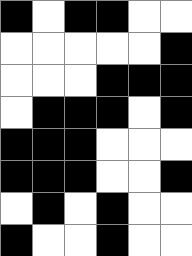[["black", "white", "black", "black", "white", "white"], ["white", "white", "white", "white", "white", "black"], ["white", "white", "white", "black", "black", "black"], ["white", "black", "black", "black", "white", "black"], ["black", "black", "black", "white", "white", "white"], ["black", "black", "black", "white", "white", "black"], ["white", "black", "white", "black", "white", "white"], ["black", "white", "white", "black", "white", "white"]]